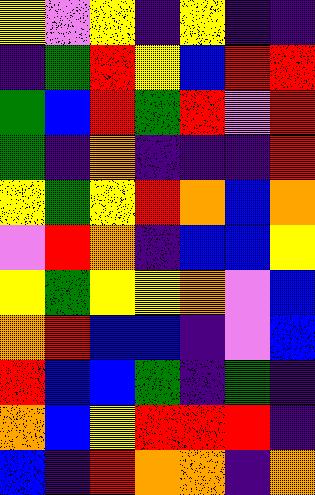[["yellow", "violet", "yellow", "indigo", "yellow", "indigo", "indigo"], ["indigo", "green", "red", "yellow", "blue", "red", "red"], ["green", "blue", "red", "green", "red", "violet", "red"], ["green", "indigo", "orange", "indigo", "indigo", "indigo", "red"], ["yellow", "green", "yellow", "red", "orange", "blue", "orange"], ["violet", "red", "orange", "indigo", "blue", "blue", "yellow"], ["yellow", "green", "yellow", "yellow", "orange", "violet", "blue"], ["orange", "red", "blue", "blue", "indigo", "violet", "blue"], ["red", "blue", "blue", "green", "indigo", "green", "indigo"], ["orange", "blue", "yellow", "red", "red", "red", "indigo"], ["blue", "indigo", "red", "orange", "orange", "indigo", "orange"]]